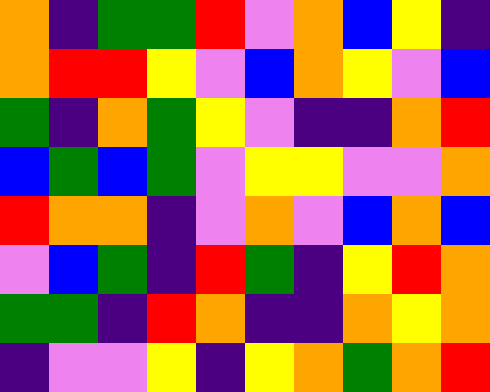[["orange", "indigo", "green", "green", "red", "violet", "orange", "blue", "yellow", "indigo"], ["orange", "red", "red", "yellow", "violet", "blue", "orange", "yellow", "violet", "blue"], ["green", "indigo", "orange", "green", "yellow", "violet", "indigo", "indigo", "orange", "red"], ["blue", "green", "blue", "green", "violet", "yellow", "yellow", "violet", "violet", "orange"], ["red", "orange", "orange", "indigo", "violet", "orange", "violet", "blue", "orange", "blue"], ["violet", "blue", "green", "indigo", "red", "green", "indigo", "yellow", "red", "orange"], ["green", "green", "indigo", "red", "orange", "indigo", "indigo", "orange", "yellow", "orange"], ["indigo", "violet", "violet", "yellow", "indigo", "yellow", "orange", "green", "orange", "red"]]